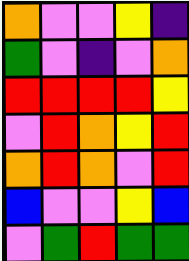[["orange", "violet", "violet", "yellow", "indigo"], ["green", "violet", "indigo", "violet", "orange"], ["red", "red", "red", "red", "yellow"], ["violet", "red", "orange", "yellow", "red"], ["orange", "red", "orange", "violet", "red"], ["blue", "violet", "violet", "yellow", "blue"], ["violet", "green", "red", "green", "green"]]